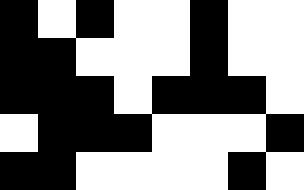[["black", "white", "black", "white", "white", "black", "white", "white"], ["black", "black", "white", "white", "white", "black", "white", "white"], ["black", "black", "black", "white", "black", "black", "black", "white"], ["white", "black", "black", "black", "white", "white", "white", "black"], ["black", "black", "white", "white", "white", "white", "black", "white"]]